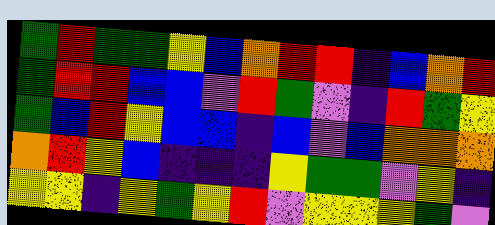[["green", "red", "green", "green", "yellow", "blue", "orange", "red", "red", "indigo", "blue", "orange", "red"], ["green", "red", "red", "blue", "blue", "violet", "red", "green", "violet", "indigo", "red", "green", "yellow"], ["green", "blue", "red", "yellow", "blue", "blue", "indigo", "blue", "violet", "blue", "orange", "orange", "orange"], ["orange", "red", "yellow", "blue", "indigo", "indigo", "indigo", "yellow", "green", "green", "violet", "yellow", "indigo"], ["yellow", "yellow", "indigo", "yellow", "green", "yellow", "red", "violet", "yellow", "yellow", "yellow", "green", "violet"]]